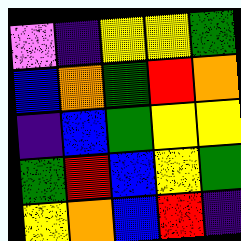[["violet", "indigo", "yellow", "yellow", "green"], ["blue", "orange", "green", "red", "orange"], ["indigo", "blue", "green", "yellow", "yellow"], ["green", "red", "blue", "yellow", "green"], ["yellow", "orange", "blue", "red", "indigo"]]